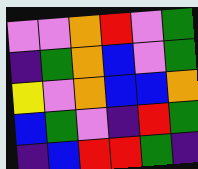[["violet", "violet", "orange", "red", "violet", "green"], ["indigo", "green", "orange", "blue", "violet", "green"], ["yellow", "violet", "orange", "blue", "blue", "orange"], ["blue", "green", "violet", "indigo", "red", "green"], ["indigo", "blue", "red", "red", "green", "indigo"]]